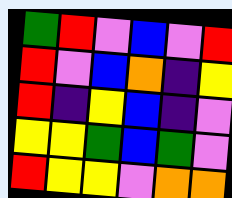[["green", "red", "violet", "blue", "violet", "red"], ["red", "violet", "blue", "orange", "indigo", "yellow"], ["red", "indigo", "yellow", "blue", "indigo", "violet"], ["yellow", "yellow", "green", "blue", "green", "violet"], ["red", "yellow", "yellow", "violet", "orange", "orange"]]